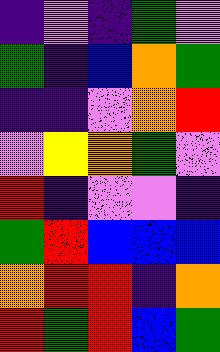[["indigo", "violet", "indigo", "green", "violet"], ["green", "indigo", "blue", "orange", "green"], ["indigo", "indigo", "violet", "orange", "red"], ["violet", "yellow", "orange", "green", "violet"], ["red", "indigo", "violet", "violet", "indigo"], ["green", "red", "blue", "blue", "blue"], ["orange", "red", "red", "indigo", "orange"], ["red", "green", "red", "blue", "green"]]